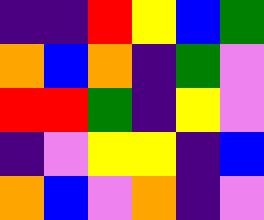[["indigo", "indigo", "red", "yellow", "blue", "green"], ["orange", "blue", "orange", "indigo", "green", "violet"], ["red", "red", "green", "indigo", "yellow", "violet"], ["indigo", "violet", "yellow", "yellow", "indigo", "blue"], ["orange", "blue", "violet", "orange", "indigo", "violet"]]